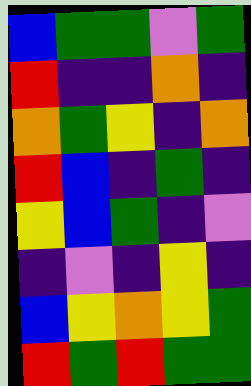[["blue", "green", "green", "violet", "green"], ["red", "indigo", "indigo", "orange", "indigo"], ["orange", "green", "yellow", "indigo", "orange"], ["red", "blue", "indigo", "green", "indigo"], ["yellow", "blue", "green", "indigo", "violet"], ["indigo", "violet", "indigo", "yellow", "indigo"], ["blue", "yellow", "orange", "yellow", "green"], ["red", "green", "red", "green", "green"]]